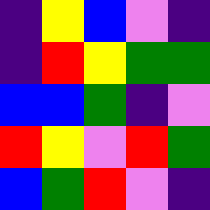[["indigo", "yellow", "blue", "violet", "indigo"], ["indigo", "red", "yellow", "green", "green"], ["blue", "blue", "green", "indigo", "violet"], ["red", "yellow", "violet", "red", "green"], ["blue", "green", "red", "violet", "indigo"]]